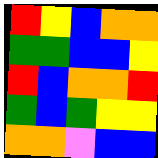[["red", "yellow", "blue", "orange", "orange"], ["green", "green", "blue", "blue", "yellow"], ["red", "blue", "orange", "orange", "red"], ["green", "blue", "green", "yellow", "yellow"], ["orange", "orange", "violet", "blue", "blue"]]